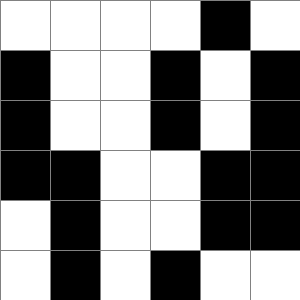[["white", "white", "white", "white", "black", "white"], ["black", "white", "white", "black", "white", "black"], ["black", "white", "white", "black", "white", "black"], ["black", "black", "white", "white", "black", "black"], ["white", "black", "white", "white", "black", "black"], ["white", "black", "white", "black", "white", "white"]]